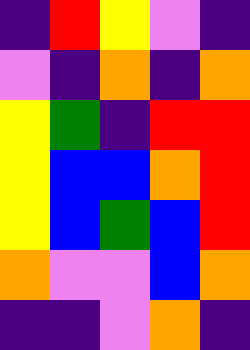[["indigo", "red", "yellow", "violet", "indigo"], ["violet", "indigo", "orange", "indigo", "orange"], ["yellow", "green", "indigo", "red", "red"], ["yellow", "blue", "blue", "orange", "red"], ["yellow", "blue", "green", "blue", "red"], ["orange", "violet", "violet", "blue", "orange"], ["indigo", "indigo", "violet", "orange", "indigo"]]